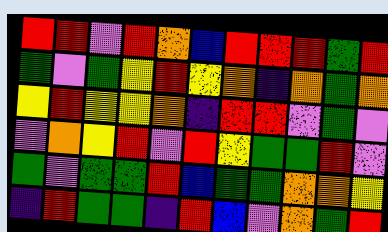[["red", "red", "violet", "red", "orange", "blue", "red", "red", "red", "green", "red"], ["green", "violet", "green", "yellow", "red", "yellow", "orange", "indigo", "orange", "green", "orange"], ["yellow", "red", "yellow", "yellow", "orange", "indigo", "red", "red", "violet", "green", "violet"], ["violet", "orange", "yellow", "red", "violet", "red", "yellow", "green", "green", "red", "violet"], ["green", "violet", "green", "green", "red", "blue", "green", "green", "orange", "orange", "yellow"], ["indigo", "red", "green", "green", "indigo", "red", "blue", "violet", "orange", "green", "red"]]